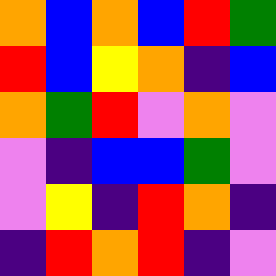[["orange", "blue", "orange", "blue", "red", "green"], ["red", "blue", "yellow", "orange", "indigo", "blue"], ["orange", "green", "red", "violet", "orange", "violet"], ["violet", "indigo", "blue", "blue", "green", "violet"], ["violet", "yellow", "indigo", "red", "orange", "indigo"], ["indigo", "red", "orange", "red", "indigo", "violet"]]